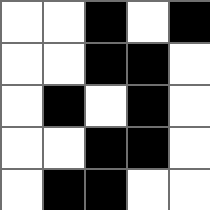[["white", "white", "black", "white", "black"], ["white", "white", "black", "black", "white"], ["white", "black", "white", "black", "white"], ["white", "white", "black", "black", "white"], ["white", "black", "black", "white", "white"]]